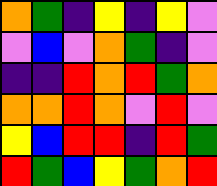[["orange", "green", "indigo", "yellow", "indigo", "yellow", "violet"], ["violet", "blue", "violet", "orange", "green", "indigo", "violet"], ["indigo", "indigo", "red", "orange", "red", "green", "orange"], ["orange", "orange", "red", "orange", "violet", "red", "violet"], ["yellow", "blue", "red", "red", "indigo", "red", "green"], ["red", "green", "blue", "yellow", "green", "orange", "red"]]